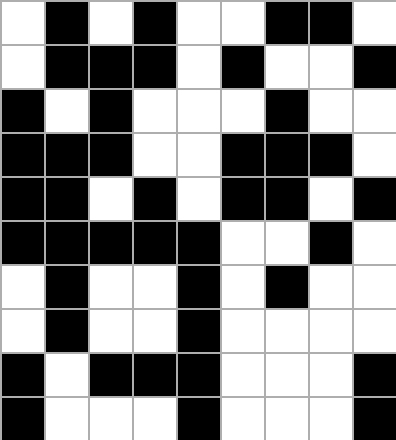[["white", "black", "white", "black", "white", "white", "black", "black", "white"], ["white", "black", "black", "black", "white", "black", "white", "white", "black"], ["black", "white", "black", "white", "white", "white", "black", "white", "white"], ["black", "black", "black", "white", "white", "black", "black", "black", "white"], ["black", "black", "white", "black", "white", "black", "black", "white", "black"], ["black", "black", "black", "black", "black", "white", "white", "black", "white"], ["white", "black", "white", "white", "black", "white", "black", "white", "white"], ["white", "black", "white", "white", "black", "white", "white", "white", "white"], ["black", "white", "black", "black", "black", "white", "white", "white", "black"], ["black", "white", "white", "white", "black", "white", "white", "white", "black"]]